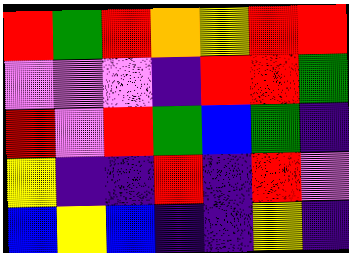[["red", "green", "red", "orange", "yellow", "red", "red"], ["violet", "violet", "violet", "indigo", "red", "red", "green"], ["red", "violet", "red", "green", "blue", "green", "indigo"], ["yellow", "indigo", "indigo", "red", "indigo", "red", "violet"], ["blue", "yellow", "blue", "indigo", "indigo", "yellow", "indigo"]]